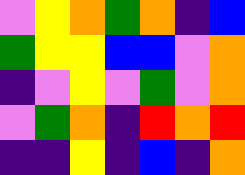[["violet", "yellow", "orange", "green", "orange", "indigo", "blue"], ["green", "yellow", "yellow", "blue", "blue", "violet", "orange"], ["indigo", "violet", "yellow", "violet", "green", "violet", "orange"], ["violet", "green", "orange", "indigo", "red", "orange", "red"], ["indigo", "indigo", "yellow", "indigo", "blue", "indigo", "orange"]]